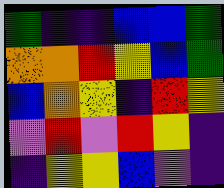[["green", "indigo", "indigo", "blue", "blue", "green"], ["orange", "orange", "red", "yellow", "blue", "green"], ["blue", "orange", "yellow", "indigo", "red", "yellow"], ["violet", "red", "violet", "red", "yellow", "indigo"], ["indigo", "yellow", "yellow", "blue", "violet", "indigo"]]